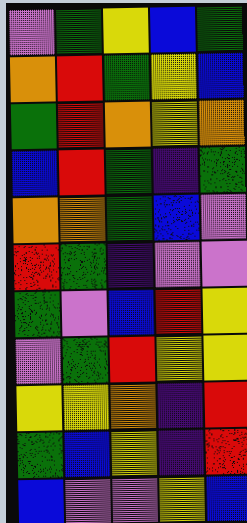[["violet", "green", "yellow", "blue", "green"], ["orange", "red", "green", "yellow", "blue"], ["green", "red", "orange", "yellow", "orange"], ["blue", "red", "green", "indigo", "green"], ["orange", "orange", "green", "blue", "violet"], ["red", "green", "indigo", "violet", "violet"], ["green", "violet", "blue", "red", "yellow"], ["violet", "green", "red", "yellow", "yellow"], ["yellow", "yellow", "orange", "indigo", "red"], ["green", "blue", "yellow", "indigo", "red"], ["blue", "violet", "violet", "yellow", "blue"]]